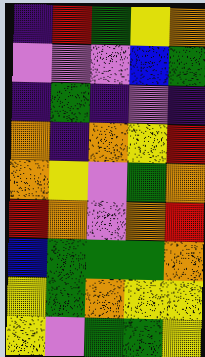[["indigo", "red", "green", "yellow", "orange"], ["violet", "violet", "violet", "blue", "green"], ["indigo", "green", "indigo", "violet", "indigo"], ["orange", "indigo", "orange", "yellow", "red"], ["orange", "yellow", "violet", "green", "orange"], ["red", "orange", "violet", "orange", "red"], ["blue", "green", "green", "green", "orange"], ["yellow", "green", "orange", "yellow", "yellow"], ["yellow", "violet", "green", "green", "yellow"]]